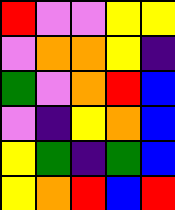[["red", "violet", "violet", "yellow", "yellow"], ["violet", "orange", "orange", "yellow", "indigo"], ["green", "violet", "orange", "red", "blue"], ["violet", "indigo", "yellow", "orange", "blue"], ["yellow", "green", "indigo", "green", "blue"], ["yellow", "orange", "red", "blue", "red"]]